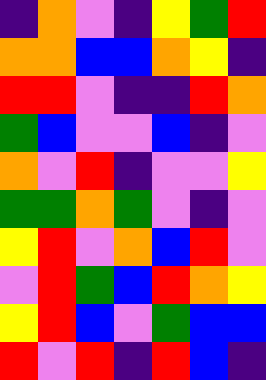[["indigo", "orange", "violet", "indigo", "yellow", "green", "red"], ["orange", "orange", "blue", "blue", "orange", "yellow", "indigo"], ["red", "red", "violet", "indigo", "indigo", "red", "orange"], ["green", "blue", "violet", "violet", "blue", "indigo", "violet"], ["orange", "violet", "red", "indigo", "violet", "violet", "yellow"], ["green", "green", "orange", "green", "violet", "indigo", "violet"], ["yellow", "red", "violet", "orange", "blue", "red", "violet"], ["violet", "red", "green", "blue", "red", "orange", "yellow"], ["yellow", "red", "blue", "violet", "green", "blue", "blue"], ["red", "violet", "red", "indigo", "red", "blue", "indigo"]]